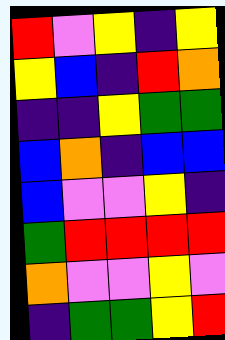[["red", "violet", "yellow", "indigo", "yellow"], ["yellow", "blue", "indigo", "red", "orange"], ["indigo", "indigo", "yellow", "green", "green"], ["blue", "orange", "indigo", "blue", "blue"], ["blue", "violet", "violet", "yellow", "indigo"], ["green", "red", "red", "red", "red"], ["orange", "violet", "violet", "yellow", "violet"], ["indigo", "green", "green", "yellow", "red"]]